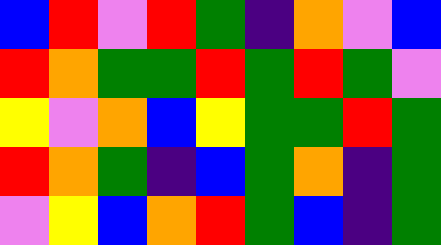[["blue", "red", "violet", "red", "green", "indigo", "orange", "violet", "blue"], ["red", "orange", "green", "green", "red", "green", "red", "green", "violet"], ["yellow", "violet", "orange", "blue", "yellow", "green", "green", "red", "green"], ["red", "orange", "green", "indigo", "blue", "green", "orange", "indigo", "green"], ["violet", "yellow", "blue", "orange", "red", "green", "blue", "indigo", "green"]]